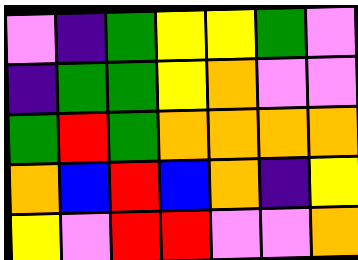[["violet", "indigo", "green", "yellow", "yellow", "green", "violet"], ["indigo", "green", "green", "yellow", "orange", "violet", "violet"], ["green", "red", "green", "orange", "orange", "orange", "orange"], ["orange", "blue", "red", "blue", "orange", "indigo", "yellow"], ["yellow", "violet", "red", "red", "violet", "violet", "orange"]]